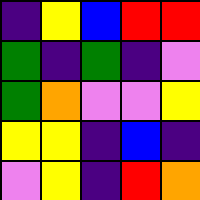[["indigo", "yellow", "blue", "red", "red"], ["green", "indigo", "green", "indigo", "violet"], ["green", "orange", "violet", "violet", "yellow"], ["yellow", "yellow", "indigo", "blue", "indigo"], ["violet", "yellow", "indigo", "red", "orange"]]